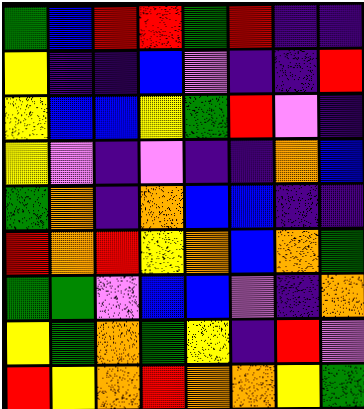[["green", "blue", "red", "red", "green", "red", "indigo", "indigo"], ["yellow", "indigo", "indigo", "blue", "violet", "indigo", "indigo", "red"], ["yellow", "blue", "blue", "yellow", "green", "red", "violet", "indigo"], ["yellow", "violet", "indigo", "violet", "indigo", "indigo", "orange", "blue"], ["green", "orange", "indigo", "orange", "blue", "blue", "indigo", "indigo"], ["red", "orange", "red", "yellow", "orange", "blue", "orange", "green"], ["green", "green", "violet", "blue", "blue", "violet", "indigo", "orange"], ["yellow", "green", "orange", "green", "yellow", "indigo", "red", "violet"], ["red", "yellow", "orange", "red", "orange", "orange", "yellow", "green"]]